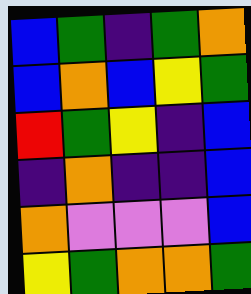[["blue", "green", "indigo", "green", "orange"], ["blue", "orange", "blue", "yellow", "green"], ["red", "green", "yellow", "indigo", "blue"], ["indigo", "orange", "indigo", "indigo", "blue"], ["orange", "violet", "violet", "violet", "blue"], ["yellow", "green", "orange", "orange", "green"]]